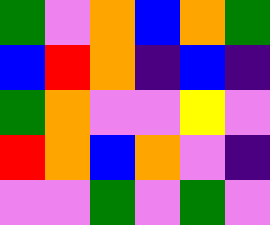[["green", "violet", "orange", "blue", "orange", "green"], ["blue", "red", "orange", "indigo", "blue", "indigo"], ["green", "orange", "violet", "violet", "yellow", "violet"], ["red", "orange", "blue", "orange", "violet", "indigo"], ["violet", "violet", "green", "violet", "green", "violet"]]